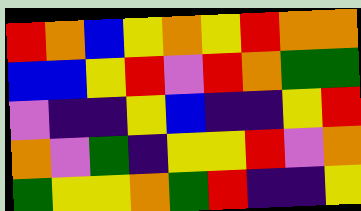[["red", "orange", "blue", "yellow", "orange", "yellow", "red", "orange", "orange"], ["blue", "blue", "yellow", "red", "violet", "red", "orange", "green", "green"], ["violet", "indigo", "indigo", "yellow", "blue", "indigo", "indigo", "yellow", "red"], ["orange", "violet", "green", "indigo", "yellow", "yellow", "red", "violet", "orange"], ["green", "yellow", "yellow", "orange", "green", "red", "indigo", "indigo", "yellow"]]